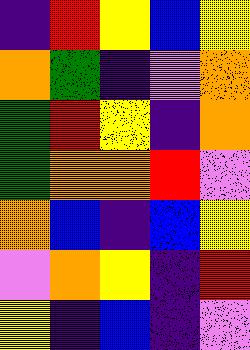[["indigo", "red", "yellow", "blue", "yellow"], ["orange", "green", "indigo", "violet", "orange"], ["green", "red", "yellow", "indigo", "orange"], ["green", "orange", "orange", "red", "violet"], ["orange", "blue", "indigo", "blue", "yellow"], ["violet", "orange", "yellow", "indigo", "red"], ["yellow", "indigo", "blue", "indigo", "violet"]]